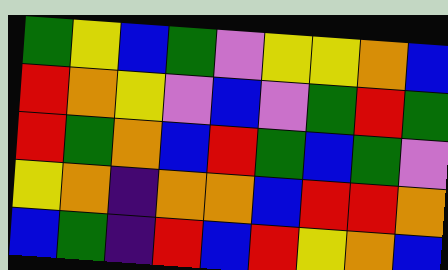[["green", "yellow", "blue", "green", "violet", "yellow", "yellow", "orange", "blue"], ["red", "orange", "yellow", "violet", "blue", "violet", "green", "red", "green"], ["red", "green", "orange", "blue", "red", "green", "blue", "green", "violet"], ["yellow", "orange", "indigo", "orange", "orange", "blue", "red", "red", "orange"], ["blue", "green", "indigo", "red", "blue", "red", "yellow", "orange", "blue"]]